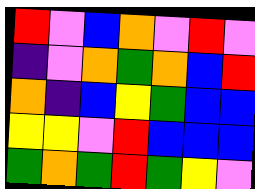[["red", "violet", "blue", "orange", "violet", "red", "violet"], ["indigo", "violet", "orange", "green", "orange", "blue", "red"], ["orange", "indigo", "blue", "yellow", "green", "blue", "blue"], ["yellow", "yellow", "violet", "red", "blue", "blue", "blue"], ["green", "orange", "green", "red", "green", "yellow", "violet"]]